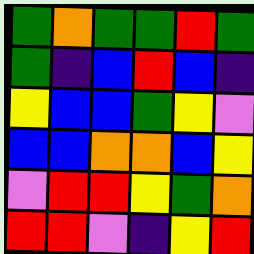[["green", "orange", "green", "green", "red", "green"], ["green", "indigo", "blue", "red", "blue", "indigo"], ["yellow", "blue", "blue", "green", "yellow", "violet"], ["blue", "blue", "orange", "orange", "blue", "yellow"], ["violet", "red", "red", "yellow", "green", "orange"], ["red", "red", "violet", "indigo", "yellow", "red"]]